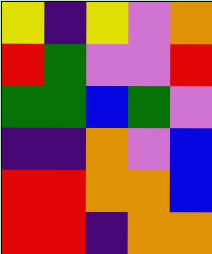[["yellow", "indigo", "yellow", "violet", "orange"], ["red", "green", "violet", "violet", "red"], ["green", "green", "blue", "green", "violet"], ["indigo", "indigo", "orange", "violet", "blue"], ["red", "red", "orange", "orange", "blue"], ["red", "red", "indigo", "orange", "orange"]]